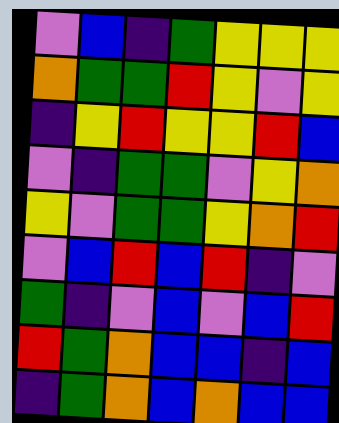[["violet", "blue", "indigo", "green", "yellow", "yellow", "yellow"], ["orange", "green", "green", "red", "yellow", "violet", "yellow"], ["indigo", "yellow", "red", "yellow", "yellow", "red", "blue"], ["violet", "indigo", "green", "green", "violet", "yellow", "orange"], ["yellow", "violet", "green", "green", "yellow", "orange", "red"], ["violet", "blue", "red", "blue", "red", "indigo", "violet"], ["green", "indigo", "violet", "blue", "violet", "blue", "red"], ["red", "green", "orange", "blue", "blue", "indigo", "blue"], ["indigo", "green", "orange", "blue", "orange", "blue", "blue"]]